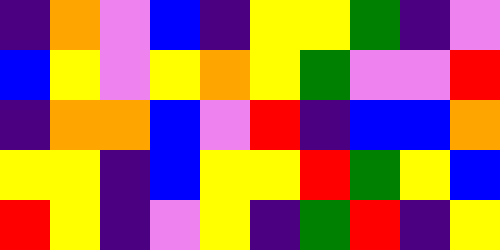[["indigo", "orange", "violet", "blue", "indigo", "yellow", "yellow", "green", "indigo", "violet"], ["blue", "yellow", "violet", "yellow", "orange", "yellow", "green", "violet", "violet", "red"], ["indigo", "orange", "orange", "blue", "violet", "red", "indigo", "blue", "blue", "orange"], ["yellow", "yellow", "indigo", "blue", "yellow", "yellow", "red", "green", "yellow", "blue"], ["red", "yellow", "indigo", "violet", "yellow", "indigo", "green", "red", "indigo", "yellow"]]